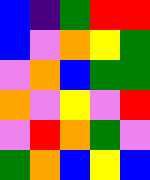[["blue", "indigo", "green", "red", "red"], ["blue", "violet", "orange", "yellow", "green"], ["violet", "orange", "blue", "green", "green"], ["orange", "violet", "yellow", "violet", "red"], ["violet", "red", "orange", "green", "violet"], ["green", "orange", "blue", "yellow", "blue"]]